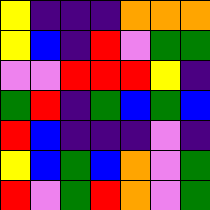[["yellow", "indigo", "indigo", "indigo", "orange", "orange", "orange"], ["yellow", "blue", "indigo", "red", "violet", "green", "green"], ["violet", "violet", "red", "red", "red", "yellow", "indigo"], ["green", "red", "indigo", "green", "blue", "green", "blue"], ["red", "blue", "indigo", "indigo", "indigo", "violet", "indigo"], ["yellow", "blue", "green", "blue", "orange", "violet", "green"], ["red", "violet", "green", "red", "orange", "violet", "green"]]